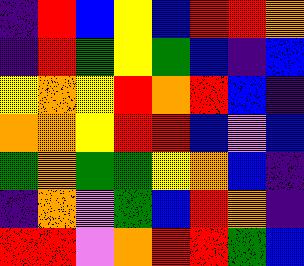[["indigo", "red", "blue", "yellow", "blue", "red", "red", "orange"], ["indigo", "red", "green", "yellow", "green", "blue", "indigo", "blue"], ["yellow", "orange", "yellow", "red", "orange", "red", "blue", "indigo"], ["orange", "orange", "yellow", "red", "red", "blue", "violet", "blue"], ["green", "orange", "green", "green", "yellow", "orange", "blue", "indigo"], ["indigo", "orange", "violet", "green", "blue", "red", "orange", "indigo"], ["red", "red", "violet", "orange", "red", "red", "green", "blue"]]